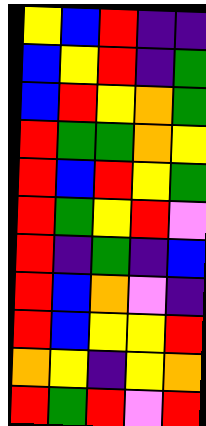[["yellow", "blue", "red", "indigo", "indigo"], ["blue", "yellow", "red", "indigo", "green"], ["blue", "red", "yellow", "orange", "green"], ["red", "green", "green", "orange", "yellow"], ["red", "blue", "red", "yellow", "green"], ["red", "green", "yellow", "red", "violet"], ["red", "indigo", "green", "indigo", "blue"], ["red", "blue", "orange", "violet", "indigo"], ["red", "blue", "yellow", "yellow", "red"], ["orange", "yellow", "indigo", "yellow", "orange"], ["red", "green", "red", "violet", "red"]]